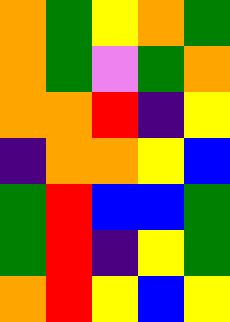[["orange", "green", "yellow", "orange", "green"], ["orange", "green", "violet", "green", "orange"], ["orange", "orange", "red", "indigo", "yellow"], ["indigo", "orange", "orange", "yellow", "blue"], ["green", "red", "blue", "blue", "green"], ["green", "red", "indigo", "yellow", "green"], ["orange", "red", "yellow", "blue", "yellow"]]